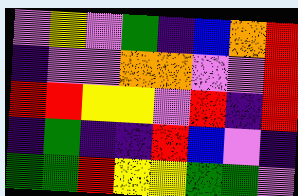[["violet", "yellow", "violet", "green", "indigo", "blue", "orange", "red"], ["indigo", "violet", "violet", "orange", "orange", "violet", "violet", "red"], ["red", "red", "yellow", "yellow", "violet", "red", "indigo", "red"], ["indigo", "green", "indigo", "indigo", "red", "blue", "violet", "indigo"], ["green", "green", "red", "yellow", "yellow", "green", "green", "violet"]]